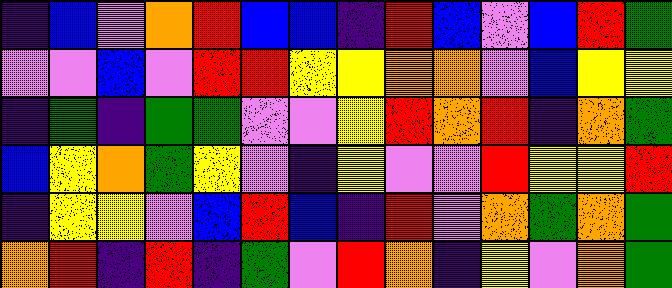[["indigo", "blue", "violet", "orange", "red", "blue", "blue", "indigo", "red", "blue", "violet", "blue", "red", "green"], ["violet", "violet", "blue", "violet", "red", "red", "yellow", "yellow", "orange", "orange", "violet", "blue", "yellow", "yellow"], ["indigo", "green", "indigo", "green", "green", "violet", "violet", "yellow", "red", "orange", "red", "indigo", "orange", "green"], ["blue", "yellow", "orange", "green", "yellow", "violet", "indigo", "yellow", "violet", "violet", "red", "yellow", "yellow", "red"], ["indigo", "yellow", "yellow", "violet", "blue", "red", "blue", "indigo", "red", "violet", "orange", "green", "orange", "green"], ["orange", "red", "indigo", "red", "indigo", "green", "violet", "red", "orange", "indigo", "yellow", "violet", "orange", "green"]]